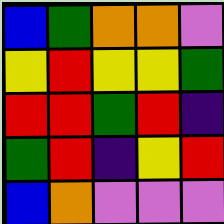[["blue", "green", "orange", "orange", "violet"], ["yellow", "red", "yellow", "yellow", "green"], ["red", "red", "green", "red", "indigo"], ["green", "red", "indigo", "yellow", "red"], ["blue", "orange", "violet", "violet", "violet"]]